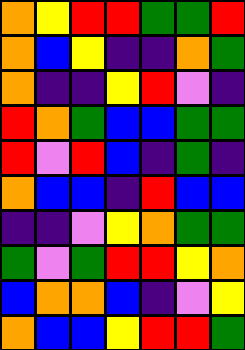[["orange", "yellow", "red", "red", "green", "green", "red"], ["orange", "blue", "yellow", "indigo", "indigo", "orange", "green"], ["orange", "indigo", "indigo", "yellow", "red", "violet", "indigo"], ["red", "orange", "green", "blue", "blue", "green", "green"], ["red", "violet", "red", "blue", "indigo", "green", "indigo"], ["orange", "blue", "blue", "indigo", "red", "blue", "blue"], ["indigo", "indigo", "violet", "yellow", "orange", "green", "green"], ["green", "violet", "green", "red", "red", "yellow", "orange"], ["blue", "orange", "orange", "blue", "indigo", "violet", "yellow"], ["orange", "blue", "blue", "yellow", "red", "red", "green"]]